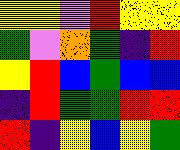[["yellow", "yellow", "violet", "red", "yellow", "yellow"], ["green", "violet", "orange", "green", "indigo", "red"], ["yellow", "red", "blue", "green", "blue", "blue"], ["indigo", "red", "green", "green", "red", "red"], ["red", "indigo", "yellow", "blue", "yellow", "green"]]